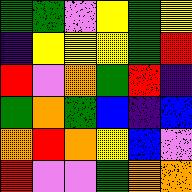[["green", "green", "violet", "yellow", "green", "yellow"], ["indigo", "yellow", "yellow", "yellow", "green", "red"], ["red", "violet", "orange", "green", "red", "indigo"], ["green", "orange", "green", "blue", "indigo", "blue"], ["orange", "red", "orange", "yellow", "blue", "violet"], ["red", "violet", "violet", "green", "orange", "orange"]]